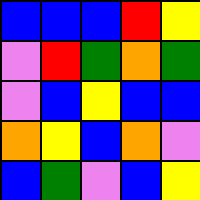[["blue", "blue", "blue", "red", "yellow"], ["violet", "red", "green", "orange", "green"], ["violet", "blue", "yellow", "blue", "blue"], ["orange", "yellow", "blue", "orange", "violet"], ["blue", "green", "violet", "blue", "yellow"]]